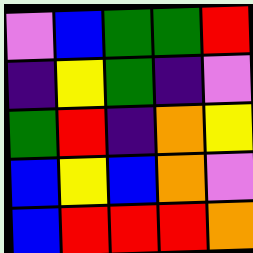[["violet", "blue", "green", "green", "red"], ["indigo", "yellow", "green", "indigo", "violet"], ["green", "red", "indigo", "orange", "yellow"], ["blue", "yellow", "blue", "orange", "violet"], ["blue", "red", "red", "red", "orange"]]